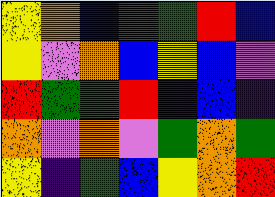[["yellow", "orange", "blue", "green", "green", "red", "blue"], ["yellow", "violet", "orange", "blue", "yellow", "blue", "violet"], ["red", "green", "green", "red", "indigo", "blue", "indigo"], ["orange", "violet", "orange", "violet", "green", "orange", "green"], ["yellow", "indigo", "green", "blue", "yellow", "orange", "red"]]